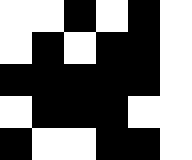[["white", "white", "black", "white", "black", "white"], ["white", "black", "white", "black", "black", "white"], ["black", "black", "black", "black", "black", "white"], ["white", "black", "black", "black", "white", "white"], ["black", "white", "white", "black", "black", "white"]]